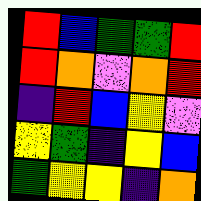[["red", "blue", "green", "green", "red"], ["red", "orange", "violet", "orange", "red"], ["indigo", "red", "blue", "yellow", "violet"], ["yellow", "green", "indigo", "yellow", "blue"], ["green", "yellow", "yellow", "indigo", "orange"]]